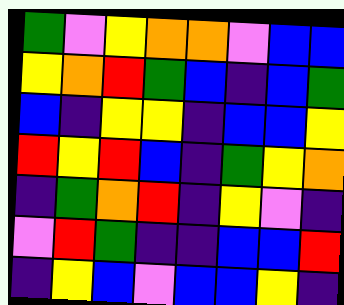[["green", "violet", "yellow", "orange", "orange", "violet", "blue", "blue"], ["yellow", "orange", "red", "green", "blue", "indigo", "blue", "green"], ["blue", "indigo", "yellow", "yellow", "indigo", "blue", "blue", "yellow"], ["red", "yellow", "red", "blue", "indigo", "green", "yellow", "orange"], ["indigo", "green", "orange", "red", "indigo", "yellow", "violet", "indigo"], ["violet", "red", "green", "indigo", "indigo", "blue", "blue", "red"], ["indigo", "yellow", "blue", "violet", "blue", "blue", "yellow", "indigo"]]